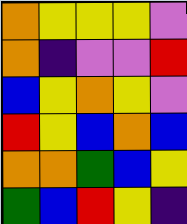[["orange", "yellow", "yellow", "yellow", "violet"], ["orange", "indigo", "violet", "violet", "red"], ["blue", "yellow", "orange", "yellow", "violet"], ["red", "yellow", "blue", "orange", "blue"], ["orange", "orange", "green", "blue", "yellow"], ["green", "blue", "red", "yellow", "indigo"]]